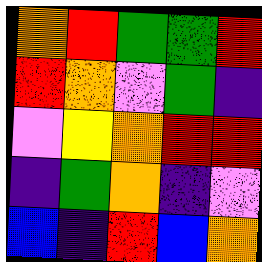[["orange", "red", "green", "green", "red"], ["red", "orange", "violet", "green", "indigo"], ["violet", "yellow", "orange", "red", "red"], ["indigo", "green", "orange", "indigo", "violet"], ["blue", "indigo", "red", "blue", "orange"]]